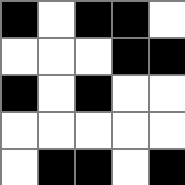[["black", "white", "black", "black", "white"], ["white", "white", "white", "black", "black"], ["black", "white", "black", "white", "white"], ["white", "white", "white", "white", "white"], ["white", "black", "black", "white", "black"]]